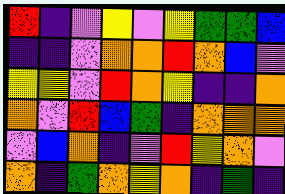[["red", "indigo", "violet", "yellow", "violet", "yellow", "green", "green", "blue"], ["indigo", "indigo", "violet", "orange", "orange", "red", "orange", "blue", "violet"], ["yellow", "yellow", "violet", "red", "orange", "yellow", "indigo", "indigo", "orange"], ["orange", "violet", "red", "blue", "green", "indigo", "orange", "orange", "orange"], ["violet", "blue", "orange", "indigo", "violet", "red", "yellow", "orange", "violet"], ["orange", "indigo", "green", "orange", "yellow", "orange", "indigo", "green", "indigo"]]